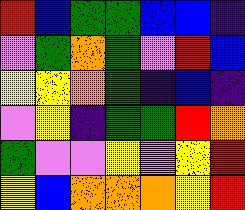[["red", "blue", "green", "green", "blue", "blue", "indigo"], ["violet", "green", "orange", "green", "violet", "red", "blue"], ["yellow", "yellow", "orange", "green", "indigo", "blue", "indigo"], ["violet", "yellow", "indigo", "green", "green", "red", "orange"], ["green", "violet", "violet", "yellow", "violet", "yellow", "red"], ["yellow", "blue", "orange", "orange", "orange", "yellow", "red"]]